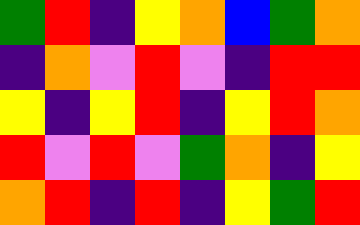[["green", "red", "indigo", "yellow", "orange", "blue", "green", "orange"], ["indigo", "orange", "violet", "red", "violet", "indigo", "red", "red"], ["yellow", "indigo", "yellow", "red", "indigo", "yellow", "red", "orange"], ["red", "violet", "red", "violet", "green", "orange", "indigo", "yellow"], ["orange", "red", "indigo", "red", "indigo", "yellow", "green", "red"]]